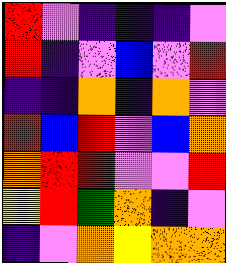[["red", "violet", "indigo", "indigo", "indigo", "violet"], ["red", "indigo", "violet", "blue", "violet", "red"], ["indigo", "indigo", "orange", "indigo", "orange", "violet"], ["red", "blue", "red", "violet", "blue", "orange"], ["orange", "red", "red", "violet", "violet", "red"], ["yellow", "red", "green", "orange", "indigo", "violet"], ["indigo", "violet", "orange", "yellow", "orange", "orange"]]